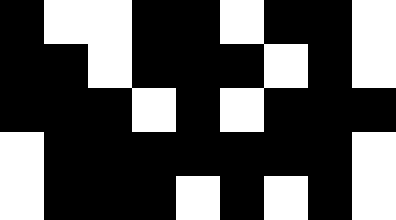[["black", "white", "white", "black", "black", "white", "black", "black", "white"], ["black", "black", "white", "black", "black", "black", "white", "black", "white"], ["black", "black", "black", "white", "black", "white", "black", "black", "black"], ["white", "black", "black", "black", "black", "black", "black", "black", "white"], ["white", "black", "black", "black", "white", "black", "white", "black", "white"]]